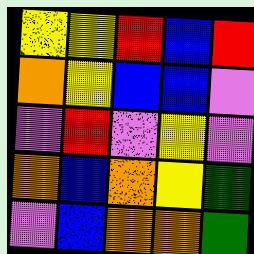[["yellow", "yellow", "red", "blue", "red"], ["orange", "yellow", "blue", "blue", "violet"], ["violet", "red", "violet", "yellow", "violet"], ["orange", "blue", "orange", "yellow", "green"], ["violet", "blue", "orange", "orange", "green"]]